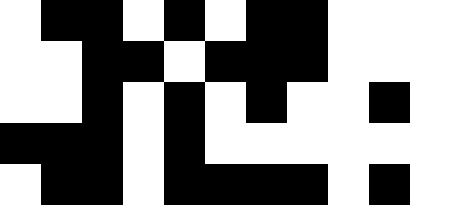[["white", "black", "black", "white", "black", "white", "black", "black", "white", "white", "white"], ["white", "white", "black", "black", "white", "black", "black", "black", "white", "white", "white"], ["white", "white", "black", "white", "black", "white", "black", "white", "white", "black", "white"], ["black", "black", "black", "white", "black", "white", "white", "white", "white", "white", "white"], ["white", "black", "black", "white", "black", "black", "black", "black", "white", "black", "white"]]